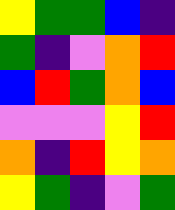[["yellow", "green", "green", "blue", "indigo"], ["green", "indigo", "violet", "orange", "red"], ["blue", "red", "green", "orange", "blue"], ["violet", "violet", "violet", "yellow", "red"], ["orange", "indigo", "red", "yellow", "orange"], ["yellow", "green", "indigo", "violet", "green"]]